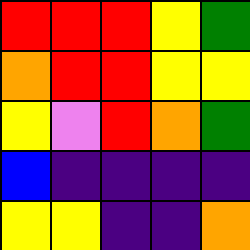[["red", "red", "red", "yellow", "green"], ["orange", "red", "red", "yellow", "yellow"], ["yellow", "violet", "red", "orange", "green"], ["blue", "indigo", "indigo", "indigo", "indigo"], ["yellow", "yellow", "indigo", "indigo", "orange"]]